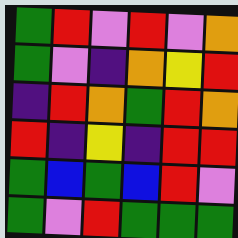[["green", "red", "violet", "red", "violet", "orange"], ["green", "violet", "indigo", "orange", "yellow", "red"], ["indigo", "red", "orange", "green", "red", "orange"], ["red", "indigo", "yellow", "indigo", "red", "red"], ["green", "blue", "green", "blue", "red", "violet"], ["green", "violet", "red", "green", "green", "green"]]